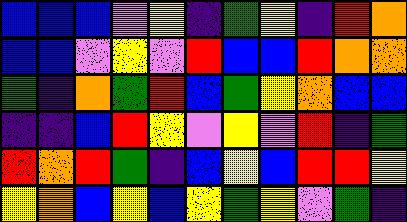[["blue", "blue", "blue", "violet", "yellow", "indigo", "green", "yellow", "indigo", "red", "orange"], ["blue", "blue", "violet", "yellow", "violet", "red", "blue", "blue", "red", "orange", "orange"], ["green", "indigo", "orange", "green", "red", "blue", "green", "yellow", "orange", "blue", "blue"], ["indigo", "indigo", "blue", "red", "yellow", "violet", "yellow", "violet", "red", "indigo", "green"], ["red", "orange", "red", "green", "indigo", "blue", "yellow", "blue", "red", "red", "yellow"], ["yellow", "orange", "blue", "yellow", "blue", "yellow", "green", "yellow", "violet", "green", "indigo"]]